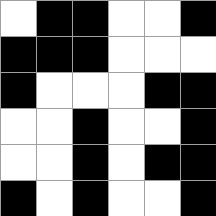[["white", "black", "black", "white", "white", "black"], ["black", "black", "black", "white", "white", "white"], ["black", "white", "white", "white", "black", "black"], ["white", "white", "black", "white", "white", "black"], ["white", "white", "black", "white", "black", "black"], ["black", "white", "black", "white", "white", "black"]]